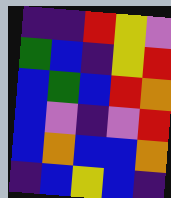[["indigo", "indigo", "red", "yellow", "violet"], ["green", "blue", "indigo", "yellow", "red"], ["blue", "green", "blue", "red", "orange"], ["blue", "violet", "indigo", "violet", "red"], ["blue", "orange", "blue", "blue", "orange"], ["indigo", "blue", "yellow", "blue", "indigo"]]